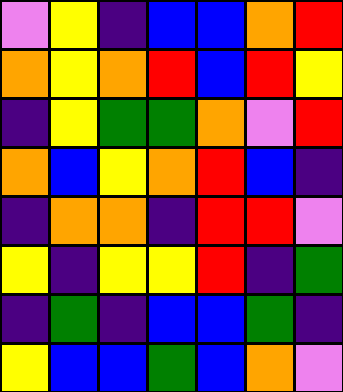[["violet", "yellow", "indigo", "blue", "blue", "orange", "red"], ["orange", "yellow", "orange", "red", "blue", "red", "yellow"], ["indigo", "yellow", "green", "green", "orange", "violet", "red"], ["orange", "blue", "yellow", "orange", "red", "blue", "indigo"], ["indigo", "orange", "orange", "indigo", "red", "red", "violet"], ["yellow", "indigo", "yellow", "yellow", "red", "indigo", "green"], ["indigo", "green", "indigo", "blue", "blue", "green", "indigo"], ["yellow", "blue", "blue", "green", "blue", "orange", "violet"]]